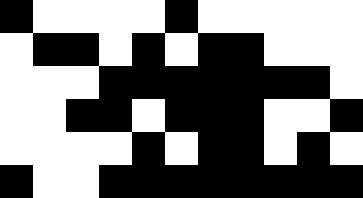[["black", "white", "white", "white", "white", "black", "white", "white", "white", "white", "white"], ["white", "black", "black", "white", "black", "white", "black", "black", "white", "white", "white"], ["white", "white", "white", "black", "black", "black", "black", "black", "black", "black", "white"], ["white", "white", "black", "black", "white", "black", "black", "black", "white", "white", "black"], ["white", "white", "white", "white", "black", "white", "black", "black", "white", "black", "white"], ["black", "white", "white", "black", "black", "black", "black", "black", "black", "black", "black"]]